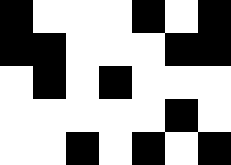[["black", "white", "white", "white", "black", "white", "black"], ["black", "black", "white", "white", "white", "black", "black"], ["white", "black", "white", "black", "white", "white", "white"], ["white", "white", "white", "white", "white", "black", "white"], ["white", "white", "black", "white", "black", "white", "black"]]